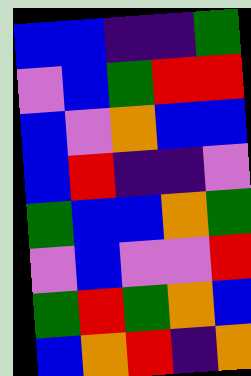[["blue", "blue", "indigo", "indigo", "green"], ["violet", "blue", "green", "red", "red"], ["blue", "violet", "orange", "blue", "blue"], ["blue", "red", "indigo", "indigo", "violet"], ["green", "blue", "blue", "orange", "green"], ["violet", "blue", "violet", "violet", "red"], ["green", "red", "green", "orange", "blue"], ["blue", "orange", "red", "indigo", "orange"]]